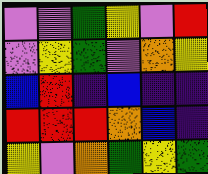[["violet", "violet", "green", "yellow", "violet", "red"], ["violet", "yellow", "green", "violet", "orange", "yellow"], ["blue", "red", "indigo", "blue", "indigo", "indigo"], ["red", "red", "red", "orange", "blue", "indigo"], ["yellow", "violet", "orange", "green", "yellow", "green"]]